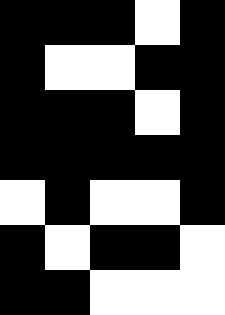[["black", "black", "black", "white", "black"], ["black", "white", "white", "black", "black"], ["black", "black", "black", "white", "black"], ["black", "black", "black", "black", "black"], ["white", "black", "white", "white", "black"], ["black", "white", "black", "black", "white"], ["black", "black", "white", "white", "white"]]